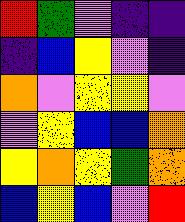[["red", "green", "violet", "indigo", "indigo"], ["indigo", "blue", "yellow", "violet", "indigo"], ["orange", "violet", "yellow", "yellow", "violet"], ["violet", "yellow", "blue", "blue", "orange"], ["yellow", "orange", "yellow", "green", "orange"], ["blue", "yellow", "blue", "violet", "red"]]